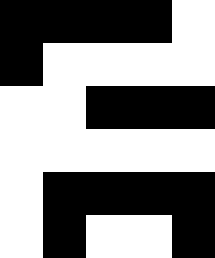[["black", "black", "black", "black", "white"], ["black", "white", "white", "white", "white"], ["white", "white", "black", "black", "black"], ["white", "white", "white", "white", "white"], ["white", "black", "black", "black", "black"], ["white", "black", "white", "white", "black"]]